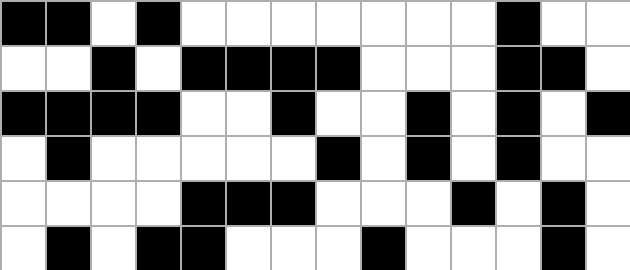[["black", "black", "white", "black", "white", "white", "white", "white", "white", "white", "white", "black", "white", "white"], ["white", "white", "black", "white", "black", "black", "black", "black", "white", "white", "white", "black", "black", "white"], ["black", "black", "black", "black", "white", "white", "black", "white", "white", "black", "white", "black", "white", "black"], ["white", "black", "white", "white", "white", "white", "white", "black", "white", "black", "white", "black", "white", "white"], ["white", "white", "white", "white", "black", "black", "black", "white", "white", "white", "black", "white", "black", "white"], ["white", "black", "white", "black", "black", "white", "white", "white", "black", "white", "white", "white", "black", "white"]]